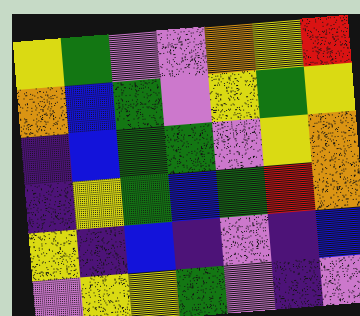[["yellow", "green", "violet", "violet", "orange", "yellow", "red"], ["orange", "blue", "green", "violet", "yellow", "green", "yellow"], ["indigo", "blue", "green", "green", "violet", "yellow", "orange"], ["indigo", "yellow", "green", "blue", "green", "red", "orange"], ["yellow", "indigo", "blue", "indigo", "violet", "indigo", "blue"], ["violet", "yellow", "yellow", "green", "violet", "indigo", "violet"]]